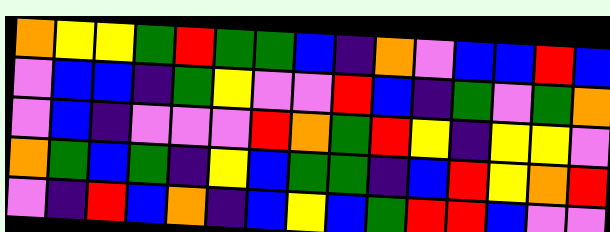[["orange", "yellow", "yellow", "green", "red", "green", "green", "blue", "indigo", "orange", "violet", "blue", "blue", "red", "blue"], ["violet", "blue", "blue", "indigo", "green", "yellow", "violet", "violet", "red", "blue", "indigo", "green", "violet", "green", "orange"], ["violet", "blue", "indigo", "violet", "violet", "violet", "red", "orange", "green", "red", "yellow", "indigo", "yellow", "yellow", "violet"], ["orange", "green", "blue", "green", "indigo", "yellow", "blue", "green", "green", "indigo", "blue", "red", "yellow", "orange", "red"], ["violet", "indigo", "red", "blue", "orange", "indigo", "blue", "yellow", "blue", "green", "red", "red", "blue", "violet", "violet"]]